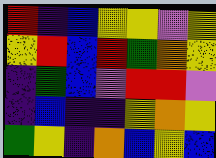[["red", "indigo", "blue", "yellow", "yellow", "violet", "yellow"], ["yellow", "red", "blue", "red", "green", "orange", "yellow"], ["indigo", "green", "blue", "violet", "red", "red", "violet"], ["indigo", "blue", "indigo", "indigo", "yellow", "orange", "yellow"], ["green", "yellow", "indigo", "orange", "blue", "yellow", "blue"]]